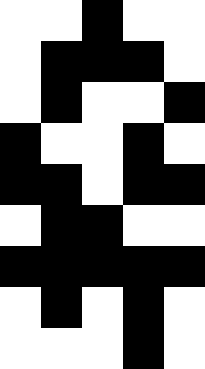[["white", "white", "black", "white", "white"], ["white", "black", "black", "black", "white"], ["white", "black", "white", "white", "black"], ["black", "white", "white", "black", "white"], ["black", "black", "white", "black", "black"], ["white", "black", "black", "white", "white"], ["black", "black", "black", "black", "black"], ["white", "black", "white", "black", "white"], ["white", "white", "white", "black", "white"]]